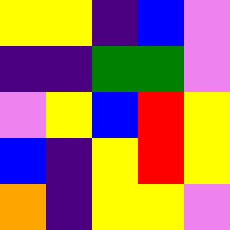[["yellow", "yellow", "indigo", "blue", "violet"], ["indigo", "indigo", "green", "green", "violet"], ["violet", "yellow", "blue", "red", "yellow"], ["blue", "indigo", "yellow", "red", "yellow"], ["orange", "indigo", "yellow", "yellow", "violet"]]